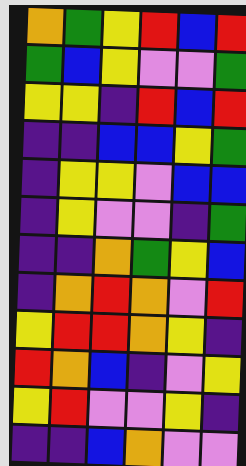[["orange", "green", "yellow", "red", "blue", "red"], ["green", "blue", "yellow", "violet", "violet", "green"], ["yellow", "yellow", "indigo", "red", "blue", "red"], ["indigo", "indigo", "blue", "blue", "yellow", "green"], ["indigo", "yellow", "yellow", "violet", "blue", "blue"], ["indigo", "yellow", "violet", "violet", "indigo", "green"], ["indigo", "indigo", "orange", "green", "yellow", "blue"], ["indigo", "orange", "red", "orange", "violet", "red"], ["yellow", "red", "red", "orange", "yellow", "indigo"], ["red", "orange", "blue", "indigo", "violet", "yellow"], ["yellow", "red", "violet", "violet", "yellow", "indigo"], ["indigo", "indigo", "blue", "orange", "violet", "violet"]]